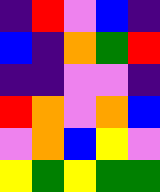[["indigo", "red", "violet", "blue", "indigo"], ["blue", "indigo", "orange", "green", "red"], ["indigo", "indigo", "violet", "violet", "indigo"], ["red", "orange", "violet", "orange", "blue"], ["violet", "orange", "blue", "yellow", "violet"], ["yellow", "green", "yellow", "green", "green"]]